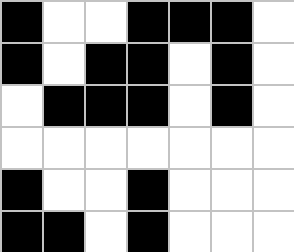[["black", "white", "white", "black", "black", "black", "white"], ["black", "white", "black", "black", "white", "black", "white"], ["white", "black", "black", "black", "white", "black", "white"], ["white", "white", "white", "white", "white", "white", "white"], ["black", "white", "white", "black", "white", "white", "white"], ["black", "black", "white", "black", "white", "white", "white"]]